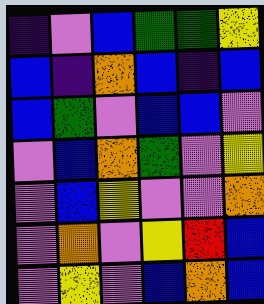[["indigo", "violet", "blue", "green", "green", "yellow"], ["blue", "indigo", "orange", "blue", "indigo", "blue"], ["blue", "green", "violet", "blue", "blue", "violet"], ["violet", "blue", "orange", "green", "violet", "yellow"], ["violet", "blue", "yellow", "violet", "violet", "orange"], ["violet", "orange", "violet", "yellow", "red", "blue"], ["violet", "yellow", "violet", "blue", "orange", "blue"]]